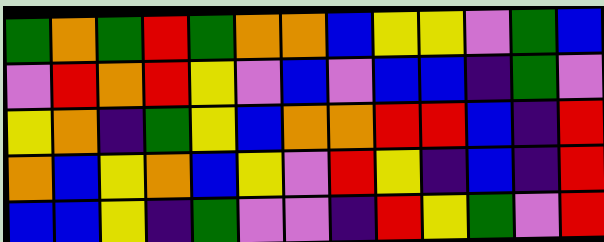[["green", "orange", "green", "red", "green", "orange", "orange", "blue", "yellow", "yellow", "violet", "green", "blue"], ["violet", "red", "orange", "red", "yellow", "violet", "blue", "violet", "blue", "blue", "indigo", "green", "violet"], ["yellow", "orange", "indigo", "green", "yellow", "blue", "orange", "orange", "red", "red", "blue", "indigo", "red"], ["orange", "blue", "yellow", "orange", "blue", "yellow", "violet", "red", "yellow", "indigo", "blue", "indigo", "red"], ["blue", "blue", "yellow", "indigo", "green", "violet", "violet", "indigo", "red", "yellow", "green", "violet", "red"]]